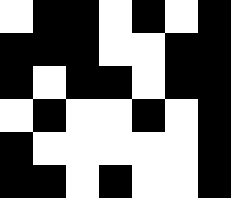[["white", "black", "black", "white", "black", "white", "black"], ["black", "black", "black", "white", "white", "black", "black"], ["black", "white", "black", "black", "white", "black", "black"], ["white", "black", "white", "white", "black", "white", "black"], ["black", "white", "white", "white", "white", "white", "black"], ["black", "black", "white", "black", "white", "white", "black"]]